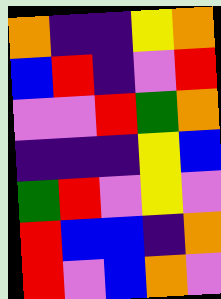[["orange", "indigo", "indigo", "yellow", "orange"], ["blue", "red", "indigo", "violet", "red"], ["violet", "violet", "red", "green", "orange"], ["indigo", "indigo", "indigo", "yellow", "blue"], ["green", "red", "violet", "yellow", "violet"], ["red", "blue", "blue", "indigo", "orange"], ["red", "violet", "blue", "orange", "violet"]]